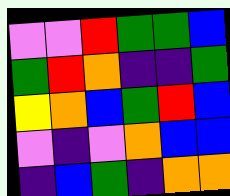[["violet", "violet", "red", "green", "green", "blue"], ["green", "red", "orange", "indigo", "indigo", "green"], ["yellow", "orange", "blue", "green", "red", "blue"], ["violet", "indigo", "violet", "orange", "blue", "blue"], ["indigo", "blue", "green", "indigo", "orange", "orange"]]